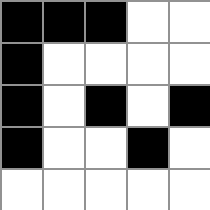[["black", "black", "black", "white", "white"], ["black", "white", "white", "white", "white"], ["black", "white", "black", "white", "black"], ["black", "white", "white", "black", "white"], ["white", "white", "white", "white", "white"]]